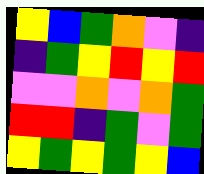[["yellow", "blue", "green", "orange", "violet", "indigo"], ["indigo", "green", "yellow", "red", "yellow", "red"], ["violet", "violet", "orange", "violet", "orange", "green"], ["red", "red", "indigo", "green", "violet", "green"], ["yellow", "green", "yellow", "green", "yellow", "blue"]]